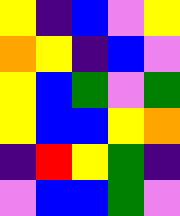[["yellow", "indigo", "blue", "violet", "yellow"], ["orange", "yellow", "indigo", "blue", "violet"], ["yellow", "blue", "green", "violet", "green"], ["yellow", "blue", "blue", "yellow", "orange"], ["indigo", "red", "yellow", "green", "indigo"], ["violet", "blue", "blue", "green", "violet"]]